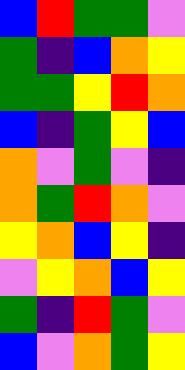[["blue", "red", "green", "green", "violet"], ["green", "indigo", "blue", "orange", "yellow"], ["green", "green", "yellow", "red", "orange"], ["blue", "indigo", "green", "yellow", "blue"], ["orange", "violet", "green", "violet", "indigo"], ["orange", "green", "red", "orange", "violet"], ["yellow", "orange", "blue", "yellow", "indigo"], ["violet", "yellow", "orange", "blue", "yellow"], ["green", "indigo", "red", "green", "violet"], ["blue", "violet", "orange", "green", "yellow"]]